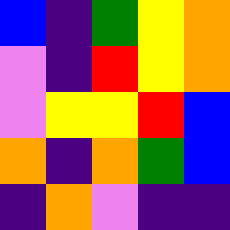[["blue", "indigo", "green", "yellow", "orange"], ["violet", "indigo", "red", "yellow", "orange"], ["violet", "yellow", "yellow", "red", "blue"], ["orange", "indigo", "orange", "green", "blue"], ["indigo", "orange", "violet", "indigo", "indigo"]]